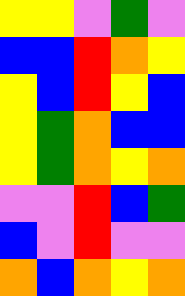[["yellow", "yellow", "violet", "green", "violet"], ["blue", "blue", "red", "orange", "yellow"], ["yellow", "blue", "red", "yellow", "blue"], ["yellow", "green", "orange", "blue", "blue"], ["yellow", "green", "orange", "yellow", "orange"], ["violet", "violet", "red", "blue", "green"], ["blue", "violet", "red", "violet", "violet"], ["orange", "blue", "orange", "yellow", "orange"]]